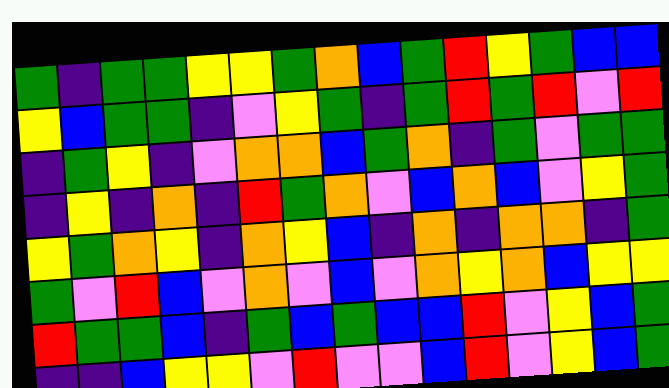[["green", "indigo", "green", "green", "yellow", "yellow", "green", "orange", "blue", "green", "red", "yellow", "green", "blue", "blue"], ["yellow", "blue", "green", "green", "indigo", "violet", "yellow", "green", "indigo", "green", "red", "green", "red", "violet", "red"], ["indigo", "green", "yellow", "indigo", "violet", "orange", "orange", "blue", "green", "orange", "indigo", "green", "violet", "green", "green"], ["indigo", "yellow", "indigo", "orange", "indigo", "red", "green", "orange", "violet", "blue", "orange", "blue", "violet", "yellow", "green"], ["yellow", "green", "orange", "yellow", "indigo", "orange", "yellow", "blue", "indigo", "orange", "indigo", "orange", "orange", "indigo", "green"], ["green", "violet", "red", "blue", "violet", "orange", "violet", "blue", "violet", "orange", "yellow", "orange", "blue", "yellow", "yellow"], ["red", "green", "green", "blue", "indigo", "green", "blue", "green", "blue", "blue", "red", "violet", "yellow", "blue", "green"], ["indigo", "indigo", "blue", "yellow", "yellow", "violet", "red", "violet", "violet", "blue", "red", "violet", "yellow", "blue", "green"]]